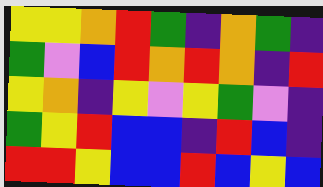[["yellow", "yellow", "orange", "red", "green", "indigo", "orange", "green", "indigo"], ["green", "violet", "blue", "red", "orange", "red", "orange", "indigo", "red"], ["yellow", "orange", "indigo", "yellow", "violet", "yellow", "green", "violet", "indigo"], ["green", "yellow", "red", "blue", "blue", "indigo", "red", "blue", "indigo"], ["red", "red", "yellow", "blue", "blue", "red", "blue", "yellow", "blue"]]